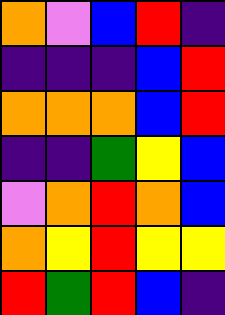[["orange", "violet", "blue", "red", "indigo"], ["indigo", "indigo", "indigo", "blue", "red"], ["orange", "orange", "orange", "blue", "red"], ["indigo", "indigo", "green", "yellow", "blue"], ["violet", "orange", "red", "orange", "blue"], ["orange", "yellow", "red", "yellow", "yellow"], ["red", "green", "red", "blue", "indigo"]]